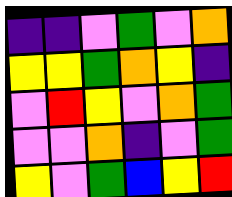[["indigo", "indigo", "violet", "green", "violet", "orange"], ["yellow", "yellow", "green", "orange", "yellow", "indigo"], ["violet", "red", "yellow", "violet", "orange", "green"], ["violet", "violet", "orange", "indigo", "violet", "green"], ["yellow", "violet", "green", "blue", "yellow", "red"]]